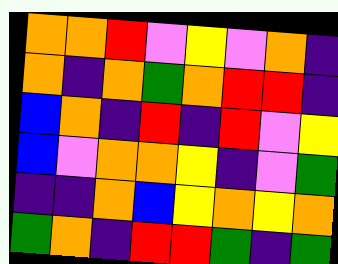[["orange", "orange", "red", "violet", "yellow", "violet", "orange", "indigo"], ["orange", "indigo", "orange", "green", "orange", "red", "red", "indigo"], ["blue", "orange", "indigo", "red", "indigo", "red", "violet", "yellow"], ["blue", "violet", "orange", "orange", "yellow", "indigo", "violet", "green"], ["indigo", "indigo", "orange", "blue", "yellow", "orange", "yellow", "orange"], ["green", "orange", "indigo", "red", "red", "green", "indigo", "green"]]